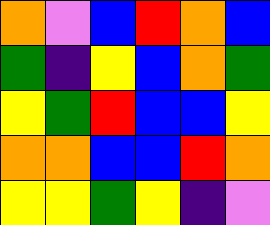[["orange", "violet", "blue", "red", "orange", "blue"], ["green", "indigo", "yellow", "blue", "orange", "green"], ["yellow", "green", "red", "blue", "blue", "yellow"], ["orange", "orange", "blue", "blue", "red", "orange"], ["yellow", "yellow", "green", "yellow", "indigo", "violet"]]